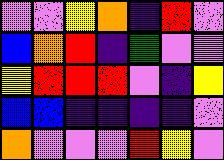[["violet", "violet", "yellow", "orange", "indigo", "red", "violet"], ["blue", "orange", "red", "indigo", "green", "violet", "violet"], ["yellow", "red", "red", "red", "violet", "indigo", "yellow"], ["blue", "blue", "indigo", "indigo", "indigo", "indigo", "violet"], ["orange", "violet", "violet", "violet", "red", "yellow", "violet"]]